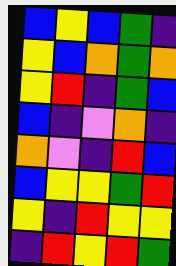[["blue", "yellow", "blue", "green", "indigo"], ["yellow", "blue", "orange", "green", "orange"], ["yellow", "red", "indigo", "green", "blue"], ["blue", "indigo", "violet", "orange", "indigo"], ["orange", "violet", "indigo", "red", "blue"], ["blue", "yellow", "yellow", "green", "red"], ["yellow", "indigo", "red", "yellow", "yellow"], ["indigo", "red", "yellow", "red", "green"]]